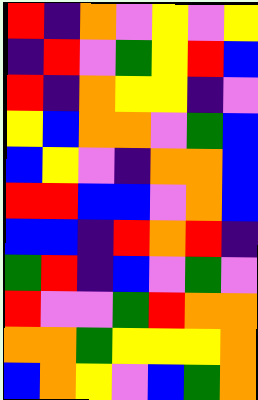[["red", "indigo", "orange", "violet", "yellow", "violet", "yellow"], ["indigo", "red", "violet", "green", "yellow", "red", "blue"], ["red", "indigo", "orange", "yellow", "yellow", "indigo", "violet"], ["yellow", "blue", "orange", "orange", "violet", "green", "blue"], ["blue", "yellow", "violet", "indigo", "orange", "orange", "blue"], ["red", "red", "blue", "blue", "violet", "orange", "blue"], ["blue", "blue", "indigo", "red", "orange", "red", "indigo"], ["green", "red", "indigo", "blue", "violet", "green", "violet"], ["red", "violet", "violet", "green", "red", "orange", "orange"], ["orange", "orange", "green", "yellow", "yellow", "yellow", "orange"], ["blue", "orange", "yellow", "violet", "blue", "green", "orange"]]